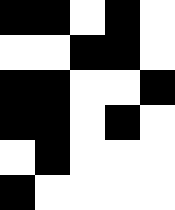[["black", "black", "white", "black", "white"], ["white", "white", "black", "black", "white"], ["black", "black", "white", "white", "black"], ["black", "black", "white", "black", "white"], ["white", "black", "white", "white", "white"], ["black", "white", "white", "white", "white"]]